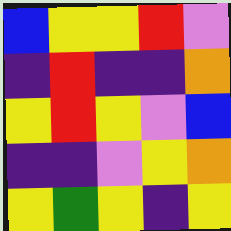[["blue", "yellow", "yellow", "red", "violet"], ["indigo", "red", "indigo", "indigo", "orange"], ["yellow", "red", "yellow", "violet", "blue"], ["indigo", "indigo", "violet", "yellow", "orange"], ["yellow", "green", "yellow", "indigo", "yellow"]]